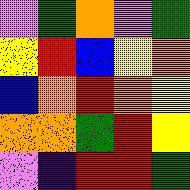[["violet", "green", "orange", "violet", "green"], ["yellow", "red", "blue", "yellow", "orange"], ["blue", "orange", "red", "orange", "yellow"], ["orange", "orange", "green", "red", "yellow"], ["violet", "indigo", "red", "red", "green"]]